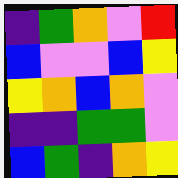[["indigo", "green", "orange", "violet", "red"], ["blue", "violet", "violet", "blue", "yellow"], ["yellow", "orange", "blue", "orange", "violet"], ["indigo", "indigo", "green", "green", "violet"], ["blue", "green", "indigo", "orange", "yellow"]]